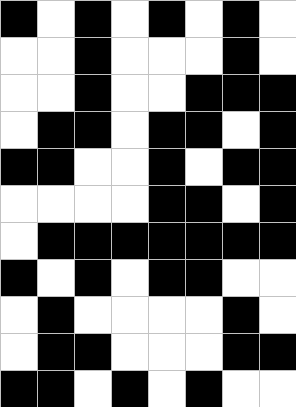[["black", "white", "black", "white", "black", "white", "black", "white"], ["white", "white", "black", "white", "white", "white", "black", "white"], ["white", "white", "black", "white", "white", "black", "black", "black"], ["white", "black", "black", "white", "black", "black", "white", "black"], ["black", "black", "white", "white", "black", "white", "black", "black"], ["white", "white", "white", "white", "black", "black", "white", "black"], ["white", "black", "black", "black", "black", "black", "black", "black"], ["black", "white", "black", "white", "black", "black", "white", "white"], ["white", "black", "white", "white", "white", "white", "black", "white"], ["white", "black", "black", "white", "white", "white", "black", "black"], ["black", "black", "white", "black", "white", "black", "white", "white"]]